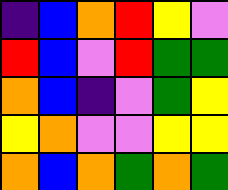[["indigo", "blue", "orange", "red", "yellow", "violet"], ["red", "blue", "violet", "red", "green", "green"], ["orange", "blue", "indigo", "violet", "green", "yellow"], ["yellow", "orange", "violet", "violet", "yellow", "yellow"], ["orange", "blue", "orange", "green", "orange", "green"]]